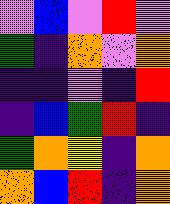[["violet", "blue", "violet", "red", "violet"], ["green", "indigo", "orange", "violet", "orange"], ["indigo", "indigo", "violet", "indigo", "red"], ["indigo", "blue", "green", "red", "indigo"], ["green", "orange", "yellow", "indigo", "orange"], ["orange", "blue", "red", "indigo", "orange"]]